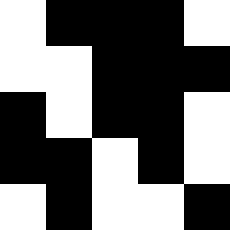[["white", "black", "black", "black", "white"], ["white", "white", "black", "black", "black"], ["black", "white", "black", "black", "white"], ["black", "black", "white", "black", "white"], ["white", "black", "white", "white", "black"]]